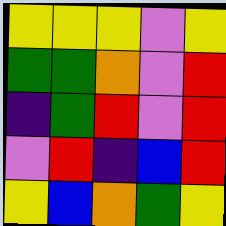[["yellow", "yellow", "yellow", "violet", "yellow"], ["green", "green", "orange", "violet", "red"], ["indigo", "green", "red", "violet", "red"], ["violet", "red", "indigo", "blue", "red"], ["yellow", "blue", "orange", "green", "yellow"]]